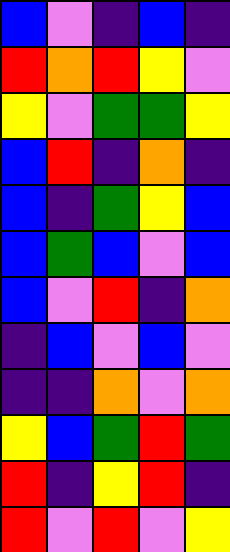[["blue", "violet", "indigo", "blue", "indigo"], ["red", "orange", "red", "yellow", "violet"], ["yellow", "violet", "green", "green", "yellow"], ["blue", "red", "indigo", "orange", "indigo"], ["blue", "indigo", "green", "yellow", "blue"], ["blue", "green", "blue", "violet", "blue"], ["blue", "violet", "red", "indigo", "orange"], ["indigo", "blue", "violet", "blue", "violet"], ["indigo", "indigo", "orange", "violet", "orange"], ["yellow", "blue", "green", "red", "green"], ["red", "indigo", "yellow", "red", "indigo"], ["red", "violet", "red", "violet", "yellow"]]